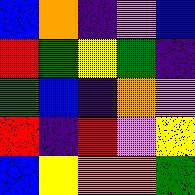[["blue", "orange", "indigo", "violet", "blue"], ["red", "green", "yellow", "green", "indigo"], ["green", "blue", "indigo", "orange", "violet"], ["red", "indigo", "red", "violet", "yellow"], ["blue", "yellow", "orange", "orange", "green"]]